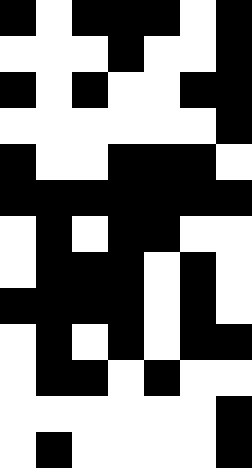[["black", "white", "black", "black", "black", "white", "black"], ["white", "white", "white", "black", "white", "white", "black"], ["black", "white", "black", "white", "white", "black", "black"], ["white", "white", "white", "white", "white", "white", "black"], ["black", "white", "white", "black", "black", "black", "white"], ["black", "black", "black", "black", "black", "black", "black"], ["white", "black", "white", "black", "black", "white", "white"], ["white", "black", "black", "black", "white", "black", "white"], ["black", "black", "black", "black", "white", "black", "white"], ["white", "black", "white", "black", "white", "black", "black"], ["white", "black", "black", "white", "black", "white", "white"], ["white", "white", "white", "white", "white", "white", "black"], ["white", "black", "white", "white", "white", "white", "black"]]